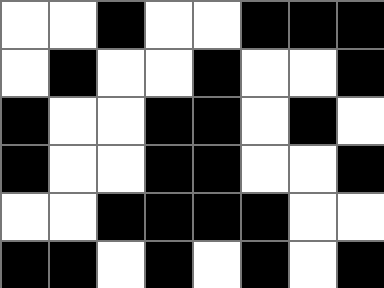[["white", "white", "black", "white", "white", "black", "black", "black"], ["white", "black", "white", "white", "black", "white", "white", "black"], ["black", "white", "white", "black", "black", "white", "black", "white"], ["black", "white", "white", "black", "black", "white", "white", "black"], ["white", "white", "black", "black", "black", "black", "white", "white"], ["black", "black", "white", "black", "white", "black", "white", "black"]]